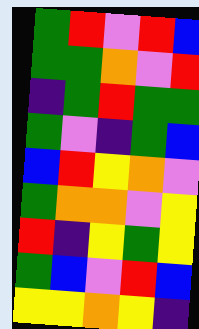[["green", "red", "violet", "red", "blue"], ["green", "green", "orange", "violet", "red"], ["indigo", "green", "red", "green", "green"], ["green", "violet", "indigo", "green", "blue"], ["blue", "red", "yellow", "orange", "violet"], ["green", "orange", "orange", "violet", "yellow"], ["red", "indigo", "yellow", "green", "yellow"], ["green", "blue", "violet", "red", "blue"], ["yellow", "yellow", "orange", "yellow", "indigo"]]